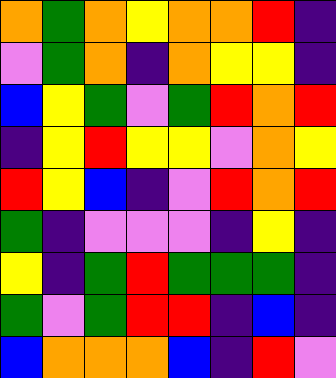[["orange", "green", "orange", "yellow", "orange", "orange", "red", "indigo"], ["violet", "green", "orange", "indigo", "orange", "yellow", "yellow", "indigo"], ["blue", "yellow", "green", "violet", "green", "red", "orange", "red"], ["indigo", "yellow", "red", "yellow", "yellow", "violet", "orange", "yellow"], ["red", "yellow", "blue", "indigo", "violet", "red", "orange", "red"], ["green", "indigo", "violet", "violet", "violet", "indigo", "yellow", "indigo"], ["yellow", "indigo", "green", "red", "green", "green", "green", "indigo"], ["green", "violet", "green", "red", "red", "indigo", "blue", "indigo"], ["blue", "orange", "orange", "orange", "blue", "indigo", "red", "violet"]]